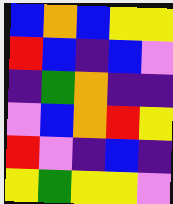[["blue", "orange", "blue", "yellow", "yellow"], ["red", "blue", "indigo", "blue", "violet"], ["indigo", "green", "orange", "indigo", "indigo"], ["violet", "blue", "orange", "red", "yellow"], ["red", "violet", "indigo", "blue", "indigo"], ["yellow", "green", "yellow", "yellow", "violet"]]